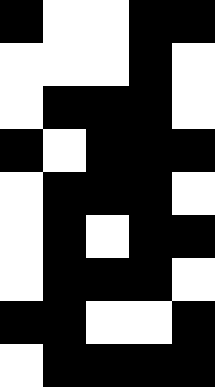[["black", "white", "white", "black", "black"], ["white", "white", "white", "black", "white"], ["white", "black", "black", "black", "white"], ["black", "white", "black", "black", "black"], ["white", "black", "black", "black", "white"], ["white", "black", "white", "black", "black"], ["white", "black", "black", "black", "white"], ["black", "black", "white", "white", "black"], ["white", "black", "black", "black", "black"]]